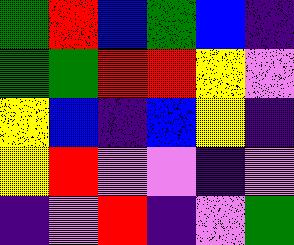[["green", "red", "blue", "green", "blue", "indigo"], ["green", "green", "red", "red", "yellow", "violet"], ["yellow", "blue", "indigo", "blue", "yellow", "indigo"], ["yellow", "red", "violet", "violet", "indigo", "violet"], ["indigo", "violet", "red", "indigo", "violet", "green"]]